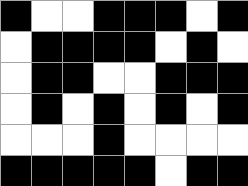[["black", "white", "white", "black", "black", "black", "white", "black"], ["white", "black", "black", "black", "black", "white", "black", "white"], ["white", "black", "black", "white", "white", "black", "black", "black"], ["white", "black", "white", "black", "white", "black", "white", "black"], ["white", "white", "white", "black", "white", "white", "white", "white"], ["black", "black", "black", "black", "black", "white", "black", "black"]]